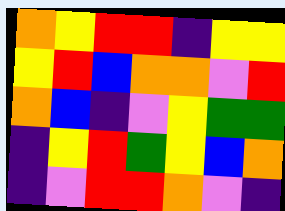[["orange", "yellow", "red", "red", "indigo", "yellow", "yellow"], ["yellow", "red", "blue", "orange", "orange", "violet", "red"], ["orange", "blue", "indigo", "violet", "yellow", "green", "green"], ["indigo", "yellow", "red", "green", "yellow", "blue", "orange"], ["indigo", "violet", "red", "red", "orange", "violet", "indigo"]]